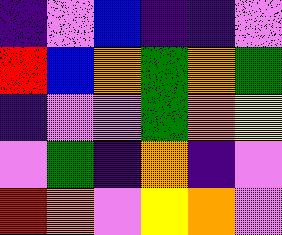[["indigo", "violet", "blue", "indigo", "indigo", "violet"], ["red", "blue", "orange", "green", "orange", "green"], ["indigo", "violet", "violet", "green", "orange", "yellow"], ["violet", "green", "indigo", "orange", "indigo", "violet"], ["red", "orange", "violet", "yellow", "orange", "violet"]]